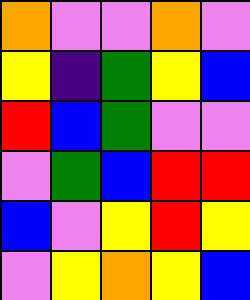[["orange", "violet", "violet", "orange", "violet"], ["yellow", "indigo", "green", "yellow", "blue"], ["red", "blue", "green", "violet", "violet"], ["violet", "green", "blue", "red", "red"], ["blue", "violet", "yellow", "red", "yellow"], ["violet", "yellow", "orange", "yellow", "blue"]]